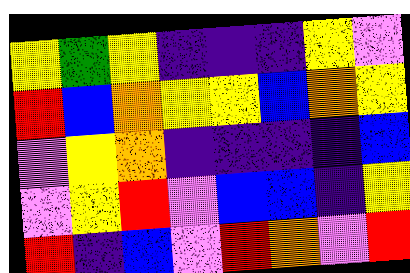[["yellow", "green", "yellow", "indigo", "indigo", "indigo", "yellow", "violet"], ["red", "blue", "orange", "yellow", "yellow", "blue", "orange", "yellow"], ["violet", "yellow", "orange", "indigo", "indigo", "indigo", "indigo", "blue"], ["violet", "yellow", "red", "violet", "blue", "blue", "indigo", "yellow"], ["red", "indigo", "blue", "violet", "red", "orange", "violet", "red"]]